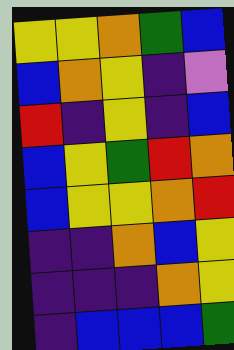[["yellow", "yellow", "orange", "green", "blue"], ["blue", "orange", "yellow", "indigo", "violet"], ["red", "indigo", "yellow", "indigo", "blue"], ["blue", "yellow", "green", "red", "orange"], ["blue", "yellow", "yellow", "orange", "red"], ["indigo", "indigo", "orange", "blue", "yellow"], ["indigo", "indigo", "indigo", "orange", "yellow"], ["indigo", "blue", "blue", "blue", "green"]]